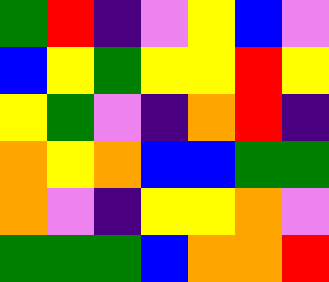[["green", "red", "indigo", "violet", "yellow", "blue", "violet"], ["blue", "yellow", "green", "yellow", "yellow", "red", "yellow"], ["yellow", "green", "violet", "indigo", "orange", "red", "indigo"], ["orange", "yellow", "orange", "blue", "blue", "green", "green"], ["orange", "violet", "indigo", "yellow", "yellow", "orange", "violet"], ["green", "green", "green", "blue", "orange", "orange", "red"]]